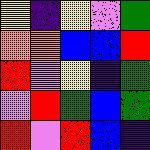[["yellow", "indigo", "yellow", "violet", "green"], ["orange", "orange", "blue", "blue", "red"], ["red", "violet", "yellow", "indigo", "green"], ["violet", "red", "green", "blue", "green"], ["red", "violet", "red", "blue", "indigo"]]